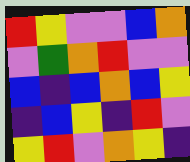[["red", "yellow", "violet", "violet", "blue", "orange"], ["violet", "green", "orange", "red", "violet", "violet"], ["blue", "indigo", "blue", "orange", "blue", "yellow"], ["indigo", "blue", "yellow", "indigo", "red", "violet"], ["yellow", "red", "violet", "orange", "yellow", "indigo"]]